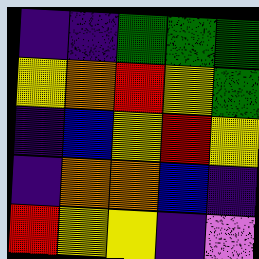[["indigo", "indigo", "green", "green", "green"], ["yellow", "orange", "red", "yellow", "green"], ["indigo", "blue", "yellow", "red", "yellow"], ["indigo", "orange", "orange", "blue", "indigo"], ["red", "yellow", "yellow", "indigo", "violet"]]